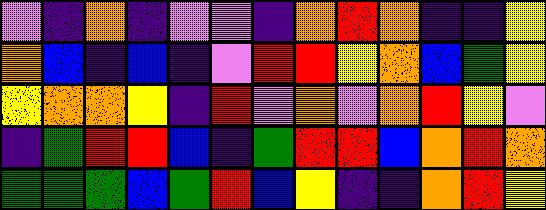[["violet", "indigo", "orange", "indigo", "violet", "violet", "indigo", "orange", "red", "orange", "indigo", "indigo", "yellow"], ["orange", "blue", "indigo", "blue", "indigo", "violet", "red", "red", "yellow", "orange", "blue", "green", "yellow"], ["yellow", "orange", "orange", "yellow", "indigo", "red", "violet", "orange", "violet", "orange", "red", "yellow", "violet"], ["indigo", "green", "red", "red", "blue", "indigo", "green", "red", "red", "blue", "orange", "red", "orange"], ["green", "green", "green", "blue", "green", "red", "blue", "yellow", "indigo", "indigo", "orange", "red", "yellow"]]